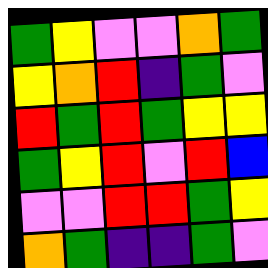[["green", "yellow", "violet", "violet", "orange", "green"], ["yellow", "orange", "red", "indigo", "green", "violet"], ["red", "green", "red", "green", "yellow", "yellow"], ["green", "yellow", "red", "violet", "red", "blue"], ["violet", "violet", "red", "red", "green", "yellow"], ["orange", "green", "indigo", "indigo", "green", "violet"]]